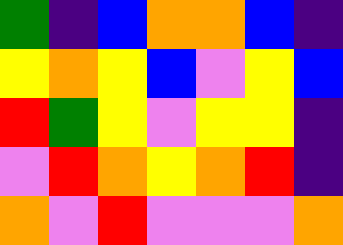[["green", "indigo", "blue", "orange", "orange", "blue", "indigo"], ["yellow", "orange", "yellow", "blue", "violet", "yellow", "blue"], ["red", "green", "yellow", "violet", "yellow", "yellow", "indigo"], ["violet", "red", "orange", "yellow", "orange", "red", "indigo"], ["orange", "violet", "red", "violet", "violet", "violet", "orange"]]